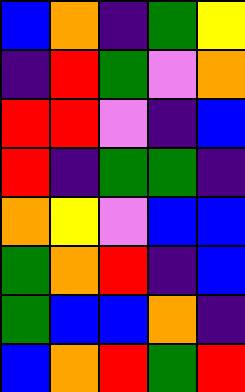[["blue", "orange", "indigo", "green", "yellow"], ["indigo", "red", "green", "violet", "orange"], ["red", "red", "violet", "indigo", "blue"], ["red", "indigo", "green", "green", "indigo"], ["orange", "yellow", "violet", "blue", "blue"], ["green", "orange", "red", "indigo", "blue"], ["green", "blue", "blue", "orange", "indigo"], ["blue", "orange", "red", "green", "red"]]